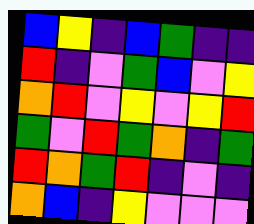[["blue", "yellow", "indigo", "blue", "green", "indigo", "indigo"], ["red", "indigo", "violet", "green", "blue", "violet", "yellow"], ["orange", "red", "violet", "yellow", "violet", "yellow", "red"], ["green", "violet", "red", "green", "orange", "indigo", "green"], ["red", "orange", "green", "red", "indigo", "violet", "indigo"], ["orange", "blue", "indigo", "yellow", "violet", "violet", "violet"]]